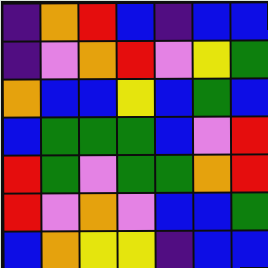[["indigo", "orange", "red", "blue", "indigo", "blue", "blue"], ["indigo", "violet", "orange", "red", "violet", "yellow", "green"], ["orange", "blue", "blue", "yellow", "blue", "green", "blue"], ["blue", "green", "green", "green", "blue", "violet", "red"], ["red", "green", "violet", "green", "green", "orange", "red"], ["red", "violet", "orange", "violet", "blue", "blue", "green"], ["blue", "orange", "yellow", "yellow", "indigo", "blue", "blue"]]